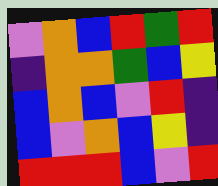[["violet", "orange", "blue", "red", "green", "red"], ["indigo", "orange", "orange", "green", "blue", "yellow"], ["blue", "orange", "blue", "violet", "red", "indigo"], ["blue", "violet", "orange", "blue", "yellow", "indigo"], ["red", "red", "red", "blue", "violet", "red"]]